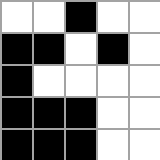[["white", "white", "black", "white", "white"], ["black", "black", "white", "black", "white"], ["black", "white", "white", "white", "white"], ["black", "black", "black", "white", "white"], ["black", "black", "black", "white", "white"]]